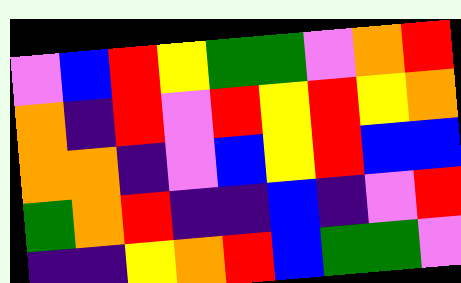[["violet", "blue", "red", "yellow", "green", "green", "violet", "orange", "red"], ["orange", "indigo", "red", "violet", "red", "yellow", "red", "yellow", "orange"], ["orange", "orange", "indigo", "violet", "blue", "yellow", "red", "blue", "blue"], ["green", "orange", "red", "indigo", "indigo", "blue", "indigo", "violet", "red"], ["indigo", "indigo", "yellow", "orange", "red", "blue", "green", "green", "violet"]]